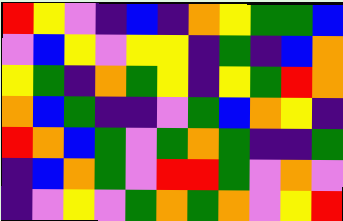[["red", "yellow", "violet", "indigo", "blue", "indigo", "orange", "yellow", "green", "green", "blue"], ["violet", "blue", "yellow", "violet", "yellow", "yellow", "indigo", "green", "indigo", "blue", "orange"], ["yellow", "green", "indigo", "orange", "green", "yellow", "indigo", "yellow", "green", "red", "orange"], ["orange", "blue", "green", "indigo", "indigo", "violet", "green", "blue", "orange", "yellow", "indigo"], ["red", "orange", "blue", "green", "violet", "green", "orange", "green", "indigo", "indigo", "green"], ["indigo", "blue", "orange", "green", "violet", "red", "red", "green", "violet", "orange", "violet"], ["indigo", "violet", "yellow", "violet", "green", "orange", "green", "orange", "violet", "yellow", "red"]]